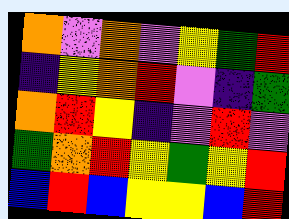[["orange", "violet", "orange", "violet", "yellow", "green", "red"], ["indigo", "yellow", "orange", "red", "violet", "indigo", "green"], ["orange", "red", "yellow", "indigo", "violet", "red", "violet"], ["green", "orange", "red", "yellow", "green", "yellow", "red"], ["blue", "red", "blue", "yellow", "yellow", "blue", "red"]]